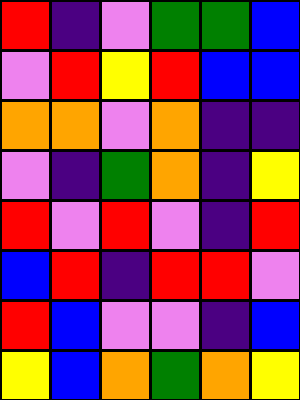[["red", "indigo", "violet", "green", "green", "blue"], ["violet", "red", "yellow", "red", "blue", "blue"], ["orange", "orange", "violet", "orange", "indigo", "indigo"], ["violet", "indigo", "green", "orange", "indigo", "yellow"], ["red", "violet", "red", "violet", "indigo", "red"], ["blue", "red", "indigo", "red", "red", "violet"], ["red", "blue", "violet", "violet", "indigo", "blue"], ["yellow", "blue", "orange", "green", "orange", "yellow"]]